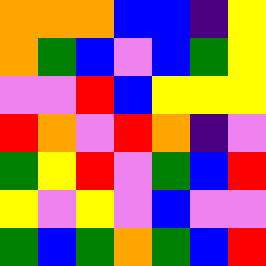[["orange", "orange", "orange", "blue", "blue", "indigo", "yellow"], ["orange", "green", "blue", "violet", "blue", "green", "yellow"], ["violet", "violet", "red", "blue", "yellow", "yellow", "yellow"], ["red", "orange", "violet", "red", "orange", "indigo", "violet"], ["green", "yellow", "red", "violet", "green", "blue", "red"], ["yellow", "violet", "yellow", "violet", "blue", "violet", "violet"], ["green", "blue", "green", "orange", "green", "blue", "red"]]